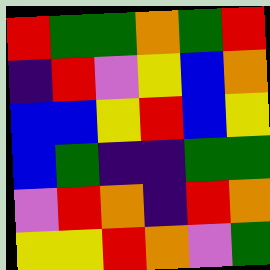[["red", "green", "green", "orange", "green", "red"], ["indigo", "red", "violet", "yellow", "blue", "orange"], ["blue", "blue", "yellow", "red", "blue", "yellow"], ["blue", "green", "indigo", "indigo", "green", "green"], ["violet", "red", "orange", "indigo", "red", "orange"], ["yellow", "yellow", "red", "orange", "violet", "green"]]